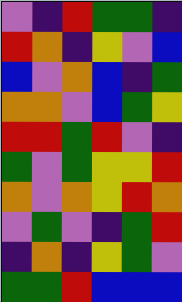[["violet", "indigo", "red", "green", "green", "indigo"], ["red", "orange", "indigo", "yellow", "violet", "blue"], ["blue", "violet", "orange", "blue", "indigo", "green"], ["orange", "orange", "violet", "blue", "green", "yellow"], ["red", "red", "green", "red", "violet", "indigo"], ["green", "violet", "green", "yellow", "yellow", "red"], ["orange", "violet", "orange", "yellow", "red", "orange"], ["violet", "green", "violet", "indigo", "green", "red"], ["indigo", "orange", "indigo", "yellow", "green", "violet"], ["green", "green", "red", "blue", "blue", "blue"]]